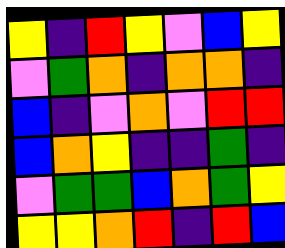[["yellow", "indigo", "red", "yellow", "violet", "blue", "yellow"], ["violet", "green", "orange", "indigo", "orange", "orange", "indigo"], ["blue", "indigo", "violet", "orange", "violet", "red", "red"], ["blue", "orange", "yellow", "indigo", "indigo", "green", "indigo"], ["violet", "green", "green", "blue", "orange", "green", "yellow"], ["yellow", "yellow", "orange", "red", "indigo", "red", "blue"]]